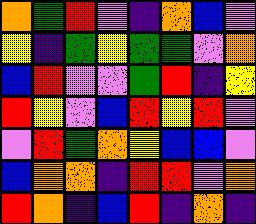[["orange", "green", "red", "violet", "indigo", "orange", "blue", "violet"], ["yellow", "indigo", "green", "yellow", "green", "green", "violet", "orange"], ["blue", "red", "violet", "violet", "green", "red", "indigo", "yellow"], ["red", "yellow", "violet", "blue", "red", "yellow", "red", "violet"], ["violet", "red", "green", "orange", "yellow", "blue", "blue", "violet"], ["blue", "orange", "orange", "indigo", "red", "red", "violet", "orange"], ["red", "orange", "indigo", "blue", "red", "indigo", "orange", "indigo"]]